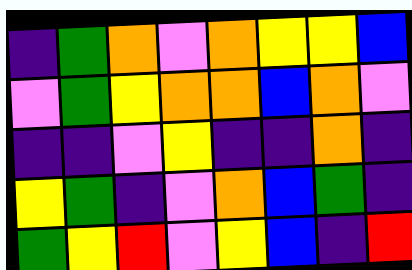[["indigo", "green", "orange", "violet", "orange", "yellow", "yellow", "blue"], ["violet", "green", "yellow", "orange", "orange", "blue", "orange", "violet"], ["indigo", "indigo", "violet", "yellow", "indigo", "indigo", "orange", "indigo"], ["yellow", "green", "indigo", "violet", "orange", "blue", "green", "indigo"], ["green", "yellow", "red", "violet", "yellow", "blue", "indigo", "red"]]